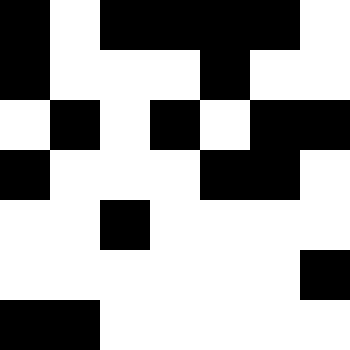[["black", "white", "black", "black", "black", "black", "white"], ["black", "white", "white", "white", "black", "white", "white"], ["white", "black", "white", "black", "white", "black", "black"], ["black", "white", "white", "white", "black", "black", "white"], ["white", "white", "black", "white", "white", "white", "white"], ["white", "white", "white", "white", "white", "white", "black"], ["black", "black", "white", "white", "white", "white", "white"]]